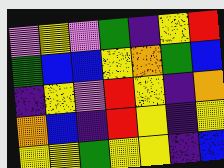[["violet", "yellow", "violet", "green", "indigo", "yellow", "red"], ["green", "blue", "blue", "yellow", "orange", "green", "blue"], ["indigo", "yellow", "violet", "red", "yellow", "indigo", "orange"], ["orange", "blue", "indigo", "red", "yellow", "indigo", "yellow"], ["yellow", "yellow", "green", "yellow", "yellow", "indigo", "blue"]]